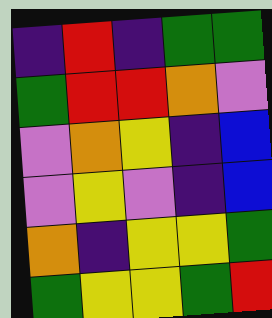[["indigo", "red", "indigo", "green", "green"], ["green", "red", "red", "orange", "violet"], ["violet", "orange", "yellow", "indigo", "blue"], ["violet", "yellow", "violet", "indigo", "blue"], ["orange", "indigo", "yellow", "yellow", "green"], ["green", "yellow", "yellow", "green", "red"]]